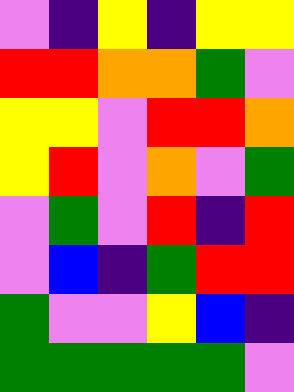[["violet", "indigo", "yellow", "indigo", "yellow", "yellow"], ["red", "red", "orange", "orange", "green", "violet"], ["yellow", "yellow", "violet", "red", "red", "orange"], ["yellow", "red", "violet", "orange", "violet", "green"], ["violet", "green", "violet", "red", "indigo", "red"], ["violet", "blue", "indigo", "green", "red", "red"], ["green", "violet", "violet", "yellow", "blue", "indigo"], ["green", "green", "green", "green", "green", "violet"]]